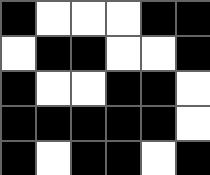[["black", "white", "white", "white", "black", "black"], ["white", "black", "black", "white", "white", "black"], ["black", "white", "white", "black", "black", "white"], ["black", "black", "black", "black", "black", "white"], ["black", "white", "black", "black", "white", "black"]]